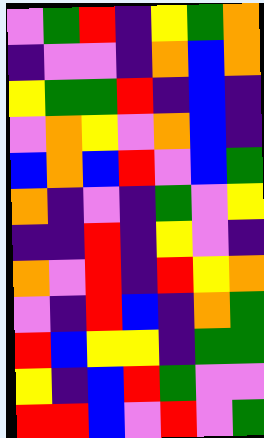[["violet", "green", "red", "indigo", "yellow", "green", "orange"], ["indigo", "violet", "violet", "indigo", "orange", "blue", "orange"], ["yellow", "green", "green", "red", "indigo", "blue", "indigo"], ["violet", "orange", "yellow", "violet", "orange", "blue", "indigo"], ["blue", "orange", "blue", "red", "violet", "blue", "green"], ["orange", "indigo", "violet", "indigo", "green", "violet", "yellow"], ["indigo", "indigo", "red", "indigo", "yellow", "violet", "indigo"], ["orange", "violet", "red", "indigo", "red", "yellow", "orange"], ["violet", "indigo", "red", "blue", "indigo", "orange", "green"], ["red", "blue", "yellow", "yellow", "indigo", "green", "green"], ["yellow", "indigo", "blue", "red", "green", "violet", "violet"], ["red", "red", "blue", "violet", "red", "violet", "green"]]